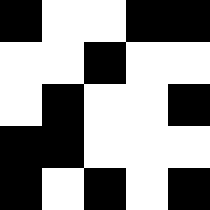[["black", "white", "white", "black", "black"], ["white", "white", "black", "white", "white"], ["white", "black", "white", "white", "black"], ["black", "black", "white", "white", "white"], ["black", "white", "black", "white", "black"]]